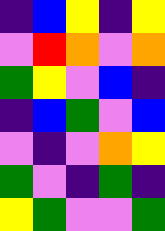[["indigo", "blue", "yellow", "indigo", "yellow"], ["violet", "red", "orange", "violet", "orange"], ["green", "yellow", "violet", "blue", "indigo"], ["indigo", "blue", "green", "violet", "blue"], ["violet", "indigo", "violet", "orange", "yellow"], ["green", "violet", "indigo", "green", "indigo"], ["yellow", "green", "violet", "violet", "green"]]